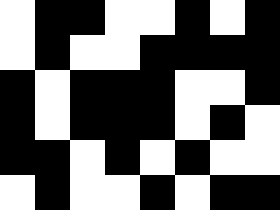[["white", "black", "black", "white", "white", "black", "white", "black"], ["white", "black", "white", "white", "black", "black", "black", "black"], ["black", "white", "black", "black", "black", "white", "white", "black"], ["black", "white", "black", "black", "black", "white", "black", "white"], ["black", "black", "white", "black", "white", "black", "white", "white"], ["white", "black", "white", "white", "black", "white", "black", "black"]]